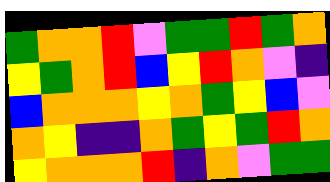[["green", "orange", "orange", "red", "violet", "green", "green", "red", "green", "orange"], ["yellow", "green", "orange", "red", "blue", "yellow", "red", "orange", "violet", "indigo"], ["blue", "orange", "orange", "orange", "yellow", "orange", "green", "yellow", "blue", "violet"], ["orange", "yellow", "indigo", "indigo", "orange", "green", "yellow", "green", "red", "orange"], ["yellow", "orange", "orange", "orange", "red", "indigo", "orange", "violet", "green", "green"]]